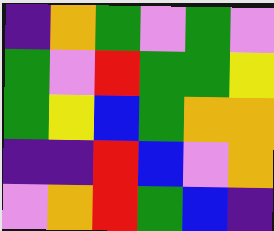[["indigo", "orange", "green", "violet", "green", "violet"], ["green", "violet", "red", "green", "green", "yellow"], ["green", "yellow", "blue", "green", "orange", "orange"], ["indigo", "indigo", "red", "blue", "violet", "orange"], ["violet", "orange", "red", "green", "blue", "indigo"]]